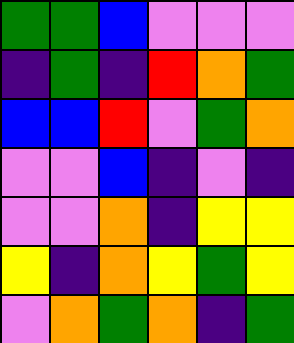[["green", "green", "blue", "violet", "violet", "violet"], ["indigo", "green", "indigo", "red", "orange", "green"], ["blue", "blue", "red", "violet", "green", "orange"], ["violet", "violet", "blue", "indigo", "violet", "indigo"], ["violet", "violet", "orange", "indigo", "yellow", "yellow"], ["yellow", "indigo", "orange", "yellow", "green", "yellow"], ["violet", "orange", "green", "orange", "indigo", "green"]]